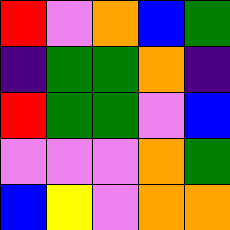[["red", "violet", "orange", "blue", "green"], ["indigo", "green", "green", "orange", "indigo"], ["red", "green", "green", "violet", "blue"], ["violet", "violet", "violet", "orange", "green"], ["blue", "yellow", "violet", "orange", "orange"]]